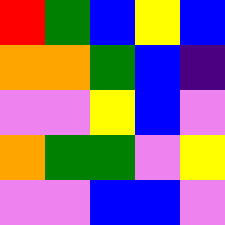[["red", "green", "blue", "yellow", "blue"], ["orange", "orange", "green", "blue", "indigo"], ["violet", "violet", "yellow", "blue", "violet"], ["orange", "green", "green", "violet", "yellow"], ["violet", "violet", "blue", "blue", "violet"]]